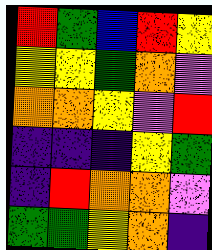[["red", "green", "blue", "red", "yellow"], ["yellow", "yellow", "green", "orange", "violet"], ["orange", "orange", "yellow", "violet", "red"], ["indigo", "indigo", "indigo", "yellow", "green"], ["indigo", "red", "orange", "orange", "violet"], ["green", "green", "yellow", "orange", "indigo"]]